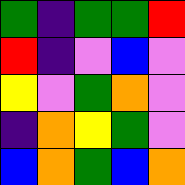[["green", "indigo", "green", "green", "red"], ["red", "indigo", "violet", "blue", "violet"], ["yellow", "violet", "green", "orange", "violet"], ["indigo", "orange", "yellow", "green", "violet"], ["blue", "orange", "green", "blue", "orange"]]